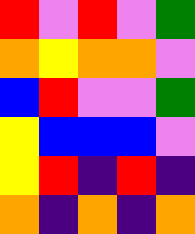[["red", "violet", "red", "violet", "green"], ["orange", "yellow", "orange", "orange", "violet"], ["blue", "red", "violet", "violet", "green"], ["yellow", "blue", "blue", "blue", "violet"], ["yellow", "red", "indigo", "red", "indigo"], ["orange", "indigo", "orange", "indigo", "orange"]]